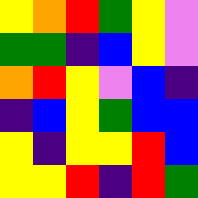[["yellow", "orange", "red", "green", "yellow", "violet"], ["green", "green", "indigo", "blue", "yellow", "violet"], ["orange", "red", "yellow", "violet", "blue", "indigo"], ["indigo", "blue", "yellow", "green", "blue", "blue"], ["yellow", "indigo", "yellow", "yellow", "red", "blue"], ["yellow", "yellow", "red", "indigo", "red", "green"]]